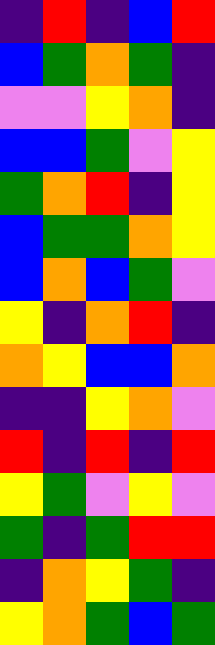[["indigo", "red", "indigo", "blue", "red"], ["blue", "green", "orange", "green", "indigo"], ["violet", "violet", "yellow", "orange", "indigo"], ["blue", "blue", "green", "violet", "yellow"], ["green", "orange", "red", "indigo", "yellow"], ["blue", "green", "green", "orange", "yellow"], ["blue", "orange", "blue", "green", "violet"], ["yellow", "indigo", "orange", "red", "indigo"], ["orange", "yellow", "blue", "blue", "orange"], ["indigo", "indigo", "yellow", "orange", "violet"], ["red", "indigo", "red", "indigo", "red"], ["yellow", "green", "violet", "yellow", "violet"], ["green", "indigo", "green", "red", "red"], ["indigo", "orange", "yellow", "green", "indigo"], ["yellow", "orange", "green", "blue", "green"]]